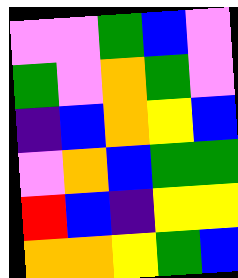[["violet", "violet", "green", "blue", "violet"], ["green", "violet", "orange", "green", "violet"], ["indigo", "blue", "orange", "yellow", "blue"], ["violet", "orange", "blue", "green", "green"], ["red", "blue", "indigo", "yellow", "yellow"], ["orange", "orange", "yellow", "green", "blue"]]